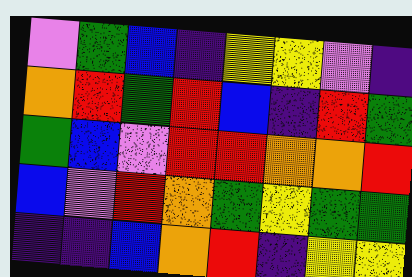[["violet", "green", "blue", "indigo", "yellow", "yellow", "violet", "indigo"], ["orange", "red", "green", "red", "blue", "indigo", "red", "green"], ["green", "blue", "violet", "red", "red", "orange", "orange", "red"], ["blue", "violet", "red", "orange", "green", "yellow", "green", "green"], ["indigo", "indigo", "blue", "orange", "red", "indigo", "yellow", "yellow"]]